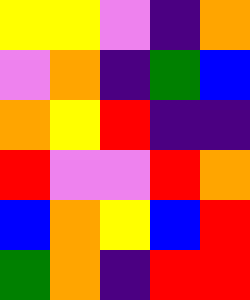[["yellow", "yellow", "violet", "indigo", "orange"], ["violet", "orange", "indigo", "green", "blue"], ["orange", "yellow", "red", "indigo", "indigo"], ["red", "violet", "violet", "red", "orange"], ["blue", "orange", "yellow", "blue", "red"], ["green", "orange", "indigo", "red", "red"]]